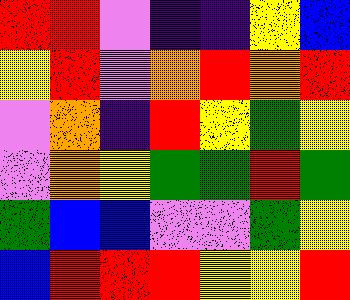[["red", "red", "violet", "indigo", "indigo", "yellow", "blue"], ["yellow", "red", "violet", "orange", "red", "orange", "red"], ["violet", "orange", "indigo", "red", "yellow", "green", "yellow"], ["violet", "orange", "yellow", "green", "green", "red", "green"], ["green", "blue", "blue", "violet", "violet", "green", "yellow"], ["blue", "red", "red", "red", "yellow", "yellow", "red"]]